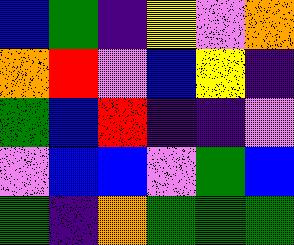[["blue", "green", "indigo", "yellow", "violet", "orange"], ["orange", "red", "violet", "blue", "yellow", "indigo"], ["green", "blue", "red", "indigo", "indigo", "violet"], ["violet", "blue", "blue", "violet", "green", "blue"], ["green", "indigo", "orange", "green", "green", "green"]]